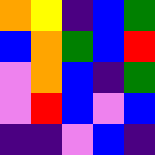[["orange", "yellow", "indigo", "blue", "green"], ["blue", "orange", "green", "blue", "red"], ["violet", "orange", "blue", "indigo", "green"], ["violet", "red", "blue", "violet", "blue"], ["indigo", "indigo", "violet", "blue", "indigo"]]